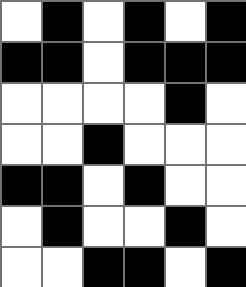[["white", "black", "white", "black", "white", "black"], ["black", "black", "white", "black", "black", "black"], ["white", "white", "white", "white", "black", "white"], ["white", "white", "black", "white", "white", "white"], ["black", "black", "white", "black", "white", "white"], ["white", "black", "white", "white", "black", "white"], ["white", "white", "black", "black", "white", "black"]]